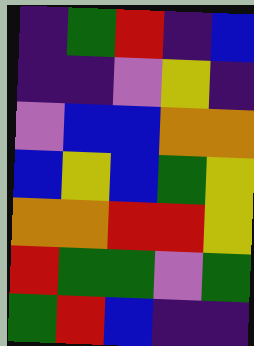[["indigo", "green", "red", "indigo", "blue"], ["indigo", "indigo", "violet", "yellow", "indigo"], ["violet", "blue", "blue", "orange", "orange"], ["blue", "yellow", "blue", "green", "yellow"], ["orange", "orange", "red", "red", "yellow"], ["red", "green", "green", "violet", "green"], ["green", "red", "blue", "indigo", "indigo"]]